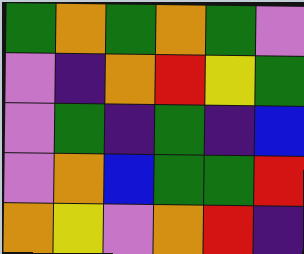[["green", "orange", "green", "orange", "green", "violet"], ["violet", "indigo", "orange", "red", "yellow", "green"], ["violet", "green", "indigo", "green", "indigo", "blue"], ["violet", "orange", "blue", "green", "green", "red"], ["orange", "yellow", "violet", "orange", "red", "indigo"]]